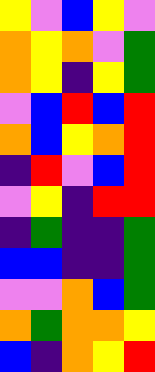[["yellow", "violet", "blue", "yellow", "violet"], ["orange", "yellow", "orange", "violet", "green"], ["orange", "yellow", "indigo", "yellow", "green"], ["violet", "blue", "red", "blue", "red"], ["orange", "blue", "yellow", "orange", "red"], ["indigo", "red", "violet", "blue", "red"], ["violet", "yellow", "indigo", "red", "red"], ["indigo", "green", "indigo", "indigo", "green"], ["blue", "blue", "indigo", "indigo", "green"], ["violet", "violet", "orange", "blue", "green"], ["orange", "green", "orange", "orange", "yellow"], ["blue", "indigo", "orange", "yellow", "red"]]